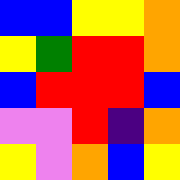[["blue", "blue", "yellow", "yellow", "orange"], ["yellow", "green", "red", "red", "orange"], ["blue", "red", "red", "red", "blue"], ["violet", "violet", "red", "indigo", "orange"], ["yellow", "violet", "orange", "blue", "yellow"]]